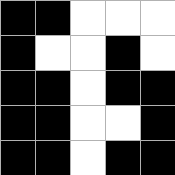[["black", "black", "white", "white", "white"], ["black", "white", "white", "black", "white"], ["black", "black", "white", "black", "black"], ["black", "black", "white", "white", "black"], ["black", "black", "white", "black", "black"]]